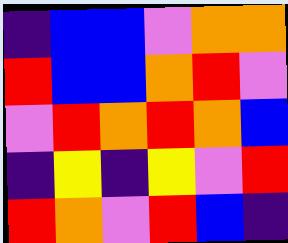[["indigo", "blue", "blue", "violet", "orange", "orange"], ["red", "blue", "blue", "orange", "red", "violet"], ["violet", "red", "orange", "red", "orange", "blue"], ["indigo", "yellow", "indigo", "yellow", "violet", "red"], ["red", "orange", "violet", "red", "blue", "indigo"]]